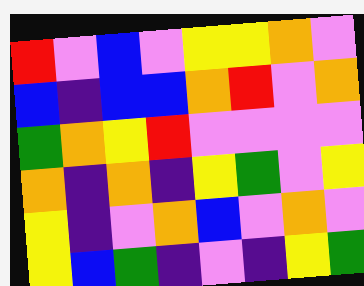[["red", "violet", "blue", "violet", "yellow", "yellow", "orange", "violet"], ["blue", "indigo", "blue", "blue", "orange", "red", "violet", "orange"], ["green", "orange", "yellow", "red", "violet", "violet", "violet", "violet"], ["orange", "indigo", "orange", "indigo", "yellow", "green", "violet", "yellow"], ["yellow", "indigo", "violet", "orange", "blue", "violet", "orange", "violet"], ["yellow", "blue", "green", "indigo", "violet", "indigo", "yellow", "green"]]